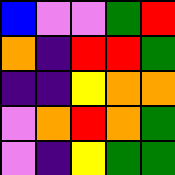[["blue", "violet", "violet", "green", "red"], ["orange", "indigo", "red", "red", "green"], ["indigo", "indigo", "yellow", "orange", "orange"], ["violet", "orange", "red", "orange", "green"], ["violet", "indigo", "yellow", "green", "green"]]